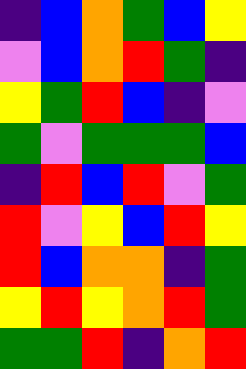[["indigo", "blue", "orange", "green", "blue", "yellow"], ["violet", "blue", "orange", "red", "green", "indigo"], ["yellow", "green", "red", "blue", "indigo", "violet"], ["green", "violet", "green", "green", "green", "blue"], ["indigo", "red", "blue", "red", "violet", "green"], ["red", "violet", "yellow", "blue", "red", "yellow"], ["red", "blue", "orange", "orange", "indigo", "green"], ["yellow", "red", "yellow", "orange", "red", "green"], ["green", "green", "red", "indigo", "orange", "red"]]